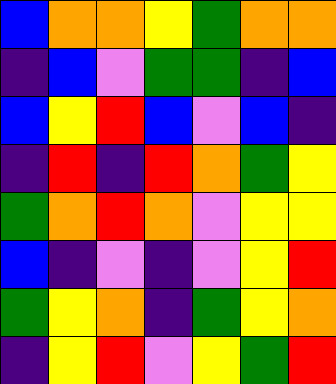[["blue", "orange", "orange", "yellow", "green", "orange", "orange"], ["indigo", "blue", "violet", "green", "green", "indigo", "blue"], ["blue", "yellow", "red", "blue", "violet", "blue", "indigo"], ["indigo", "red", "indigo", "red", "orange", "green", "yellow"], ["green", "orange", "red", "orange", "violet", "yellow", "yellow"], ["blue", "indigo", "violet", "indigo", "violet", "yellow", "red"], ["green", "yellow", "orange", "indigo", "green", "yellow", "orange"], ["indigo", "yellow", "red", "violet", "yellow", "green", "red"]]